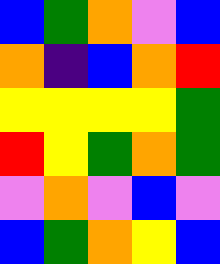[["blue", "green", "orange", "violet", "blue"], ["orange", "indigo", "blue", "orange", "red"], ["yellow", "yellow", "yellow", "yellow", "green"], ["red", "yellow", "green", "orange", "green"], ["violet", "orange", "violet", "blue", "violet"], ["blue", "green", "orange", "yellow", "blue"]]